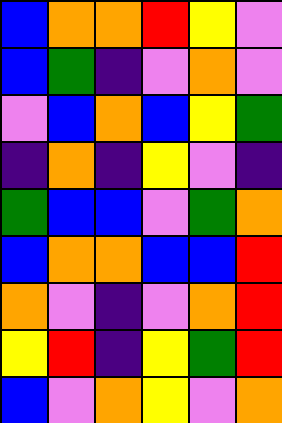[["blue", "orange", "orange", "red", "yellow", "violet"], ["blue", "green", "indigo", "violet", "orange", "violet"], ["violet", "blue", "orange", "blue", "yellow", "green"], ["indigo", "orange", "indigo", "yellow", "violet", "indigo"], ["green", "blue", "blue", "violet", "green", "orange"], ["blue", "orange", "orange", "blue", "blue", "red"], ["orange", "violet", "indigo", "violet", "orange", "red"], ["yellow", "red", "indigo", "yellow", "green", "red"], ["blue", "violet", "orange", "yellow", "violet", "orange"]]